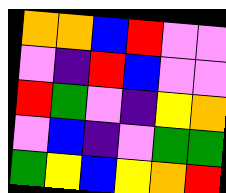[["orange", "orange", "blue", "red", "violet", "violet"], ["violet", "indigo", "red", "blue", "violet", "violet"], ["red", "green", "violet", "indigo", "yellow", "orange"], ["violet", "blue", "indigo", "violet", "green", "green"], ["green", "yellow", "blue", "yellow", "orange", "red"]]